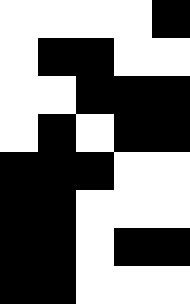[["white", "white", "white", "white", "black"], ["white", "black", "black", "white", "white"], ["white", "white", "black", "black", "black"], ["white", "black", "white", "black", "black"], ["black", "black", "black", "white", "white"], ["black", "black", "white", "white", "white"], ["black", "black", "white", "black", "black"], ["black", "black", "white", "white", "white"]]